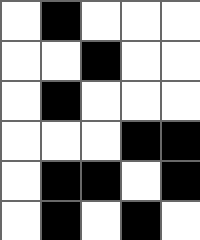[["white", "black", "white", "white", "white"], ["white", "white", "black", "white", "white"], ["white", "black", "white", "white", "white"], ["white", "white", "white", "black", "black"], ["white", "black", "black", "white", "black"], ["white", "black", "white", "black", "white"]]